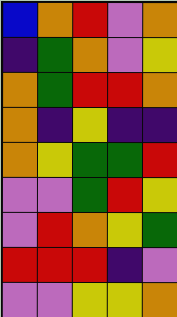[["blue", "orange", "red", "violet", "orange"], ["indigo", "green", "orange", "violet", "yellow"], ["orange", "green", "red", "red", "orange"], ["orange", "indigo", "yellow", "indigo", "indigo"], ["orange", "yellow", "green", "green", "red"], ["violet", "violet", "green", "red", "yellow"], ["violet", "red", "orange", "yellow", "green"], ["red", "red", "red", "indigo", "violet"], ["violet", "violet", "yellow", "yellow", "orange"]]